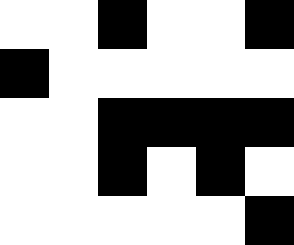[["white", "white", "black", "white", "white", "black"], ["black", "white", "white", "white", "white", "white"], ["white", "white", "black", "black", "black", "black"], ["white", "white", "black", "white", "black", "white"], ["white", "white", "white", "white", "white", "black"]]